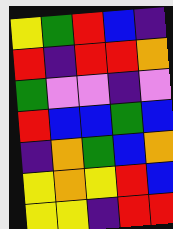[["yellow", "green", "red", "blue", "indigo"], ["red", "indigo", "red", "red", "orange"], ["green", "violet", "violet", "indigo", "violet"], ["red", "blue", "blue", "green", "blue"], ["indigo", "orange", "green", "blue", "orange"], ["yellow", "orange", "yellow", "red", "blue"], ["yellow", "yellow", "indigo", "red", "red"]]